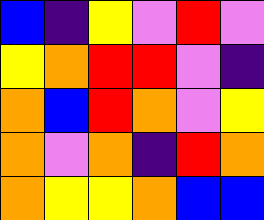[["blue", "indigo", "yellow", "violet", "red", "violet"], ["yellow", "orange", "red", "red", "violet", "indigo"], ["orange", "blue", "red", "orange", "violet", "yellow"], ["orange", "violet", "orange", "indigo", "red", "orange"], ["orange", "yellow", "yellow", "orange", "blue", "blue"]]